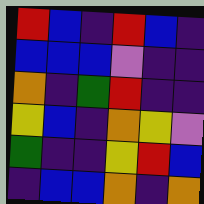[["red", "blue", "indigo", "red", "blue", "indigo"], ["blue", "blue", "blue", "violet", "indigo", "indigo"], ["orange", "indigo", "green", "red", "indigo", "indigo"], ["yellow", "blue", "indigo", "orange", "yellow", "violet"], ["green", "indigo", "indigo", "yellow", "red", "blue"], ["indigo", "blue", "blue", "orange", "indigo", "orange"]]